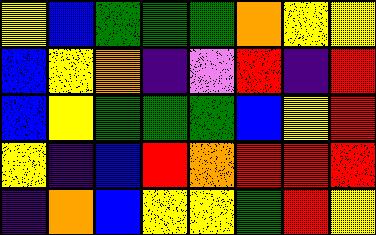[["yellow", "blue", "green", "green", "green", "orange", "yellow", "yellow"], ["blue", "yellow", "orange", "indigo", "violet", "red", "indigo", "red"], ["blue", "yellow", "green", "green", "green", "blue", "yellow", "red"], ["yellow", "indigo", "blue", "red", "orange", "red", "red", "red"], ["indigo", "orange", "blue", "yellow", "yellow", "green", "red", "yellow"]]